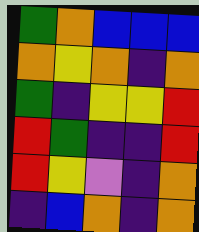[["green", "orange", "blue", "blue", "blue"], ["orange", "yellow", "orange", "indigo", "orange"], ["green", "indigo", "yellow", "yellow", "red"], ["red", "green", "indigo", "indigo", "red"], ["red", "yellow", "violet", "indigo", "orange"], ["indigo", "blue", "orange", "indigo", "orange"]]